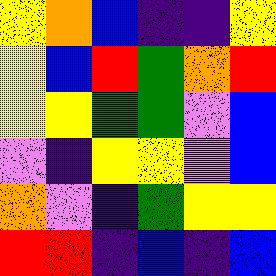[["yellow", "orange", "blue", "indigo", "indigo", "yellow"], ["yellow", "blue", "red", "green", "orange", "red"], ["yellow", "yellow", "green", "green", "violet", "blue"], ["violet", "indigo", "yellow", "yellow", "violet", "blue"], ["orange", "violet", "indigo", "green", "yellow", "yellow"], ["red", "red", "indigo", "blue", "indigo", "blue"]]